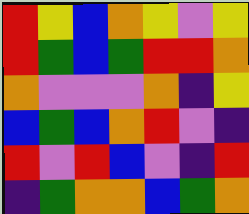[["red", "yellow", "blue", "orange", "yellow", "violet", "yellow"], ["red", "green", "blue", "green", "red", "red", "orange"], ["orange", "violet", "violet", "violet", "orange", "indigo", "yellow"], ["blue", "green", "blue", "orange", "red", "violet", "indigo"], ["red", "violet", "red", "blue", "violet", "indigo", "red"], ["indigo", "green", "orange", "orange", "blue", "green", "orange"]]